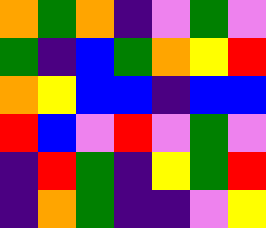[["orange", "green", "orange", "indigo", "violet", "green", "violet"], ["green", "indigo", "blue", "green", "orange", "yellow", "red"], ["orange", "yellow", "blue", "blue", "indigo", "blue", "blue"], ["red", "blue", "violet", "red", "violet", "green", "violet"], ["indigo", "red", "green", "indigo", "yellow", "green", "red"], ["indigo", "orange", "green", "indigo", "indigo", "violet", "yellow"]]